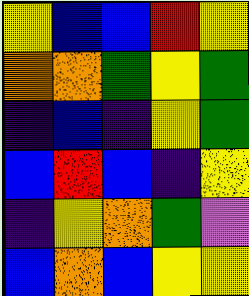[["yellow", "blue", "blue", "red", "yellow"], ["orange", "orange", "green", "yellow", "green"], ["indigo", "blue", "indigo", "yellow", "green"], ["blue", "red", "blue", "indigo", "yellow"], ["indigo", "yellow", "orange", "green", "violet"], ["blue", "orange", "blue", "yellow", "yellow"]]